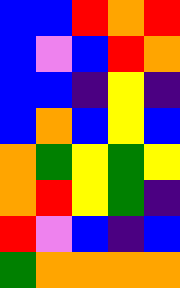[["blue", "blue", "red", "orange", "red"], ["blue", "violet", "blue", "red", "orange"], ["blue", "blue", "indigo", "yellow", "indigo"], ["blue", "orange", "blue", "yellow", "blue"], ["orange", "green", "yellow", "green", "yellow"], ["orange", "red", "yellow", "green", "indigo"], ["red", "violet", "blue", "indigo", "blue"], ["green", "orange", "orange", "orange", "orange"]]